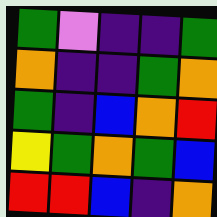[["green", "violet", "indigo", "indigo", "green"], ["orange", "indigo", "indigo", "green", "orange"], ["green", "indigo", "blue", "orange", "red"], ["yellow", "green", "orange", "green", "blue"], ["red", "red", "blue", "indigo", "orange"]]